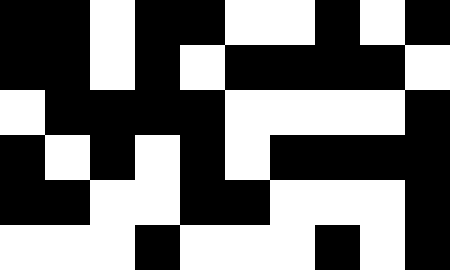[["black", "black", "white", "black", "black", "white", "white", "black", "white", "black"], ["black", "black", "white", "black", "white", "black", "black", "black", "black", "white"], ["white", "black", "black", "black", "black", "white", "white", "white", "white", "black"], ["black", "white", "black", "white", "black", "white", "black", "black", "black", "black"], ["black", "black", "white", "white", "black", "black", "white", "white", "white", "black"], ["white", "white", "white", "black", "white", "white", "white", "black", "white", "black"]]